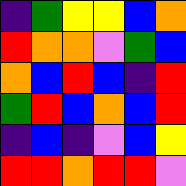[["indigo", "green", "yellow", "yellow", "blue", "orange"], ["red", "orange", "orange", "violet", "green", "blue"], ["orange", "blue", "red", "blue", "indigo", "red"], ["green", "red", "blue", "orange", "blue", "red"], ["indigo", "blue", "indigo", "violet", "blue", "yellow"], ["red", "red", "orange", "red", "red", "violet"]]